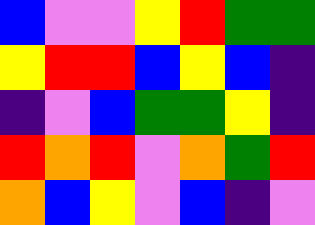[["blue", "violet", "violet", "yellow", "red", "green", "green"], ["yellow", "red", "red", "blue", "yellow", "blue", "indigo"], ["indigo", "violet", "blue", "green", "green", "yellow", "indigo"], ["red", "orange", "red", "violet", "orange", "green", "red"], ["orange", "blue", "yellow", "violet", "blue", "indigo", "violet"]]